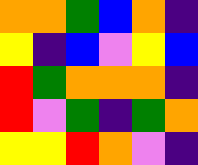[["orange", "orange", "green", "blue", "orange", "indigo"], ["yellow", "indigo", "blue", "violet", "yellow", "blue"], ["red", "green", "orange", "orange", "orange", "indigo"], ["red", "violet", "green", "indigo", "green", "orange"], ["yellow", "yellow", "red", "orange", "violet", "indigo"]]